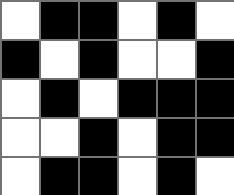[["white", "black", "black", "white", "black", "white"], ["black", "white", "black", "white", "white", "black"], ["white", "black", "white", "black", "black", "black"], ["white", "white", "black", "white", "black", "black"], ["white", "black", "black", "white", "black", "white"]]